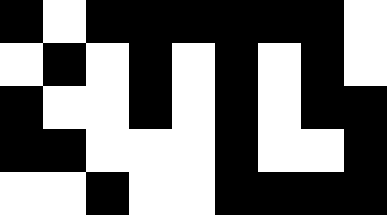[["black", "white", "black", "black", "black", "black", "black", "black", "white"], ["white", "black", "white", "black", "white", "black", "white", "black", "white"], ["black", "white", "white", "black", "white", "black", "white", "black", "black"], ["black", "black", "white", "white", "white", "black", "white", "white", "black"], ["white", "white", "black", "white", "white", "black", "black", "black", "black"]]